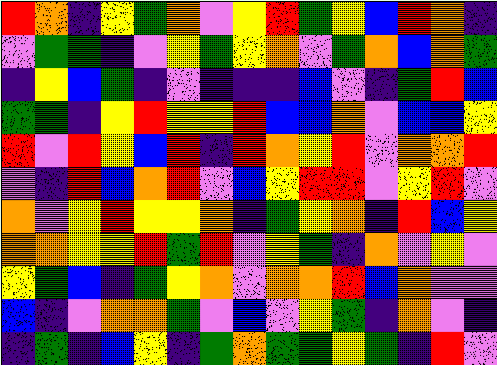[["red", "orange", "indigo", "yellow", "green", "orange", "violet", "yellow", "red", "green", "yellow", "blue", "red", "orange", "indigo"], ["violet", "green", "green", "indigo", "violet", "yellow", "green", "yellow", "orange", "violet", "green", "orange", "blue", "orange", "green"], ["indigo", "yellow", "blue", "green", "indigo", "violet", "indigo", "indigo", "indigo", "blue", "violet", "indigo", "green", "red", "blue"], ["green", "green", "indigo", "yellow", "red", "yellow", "yellow", "red", "blue", "blue", "orange", "violet", "blue", "blue", "yellow"], ["red", "violet", "red", "yellow", "blue", "red", "indigo", "red", "orange", "yellow", "red", "violet", "orange", "orange", "red"], ["violet", "indigo", "red", "blue", "orange", "red", "violet", "blue", "yellow", "red", "red", "violet", "yellow", "red", "violet"], ["orange", "violet", "yellow", "red", "yellow", "yellow", "orange", "indigo", "green", "yellow", "orange", "indigo", "red", "blue", "yellow"], ["orange", "orange", "yellow", "yellow", "red", "green", "red", "violet", "yellow", "green", "indigo", "orange", "violet", "yellow", "violet"], ["yellow", "green", "blue", "indigo", "green", "yellow", "orange", "violet", "orange", "orange", "red", "blue", "orange", "violet", "violet"], ["blue", "indigo", "violet", "orange", "orange", "green", "violet", "blue", "violet", "yellow", "green", "indigo", "orange", "violet", "indigo"], ["indigo", "green", "indigo", "blue", "yellow", "indigo", "green", "orange", "green", "green", "yellow", "green", "indigo", "red", "violet"]]